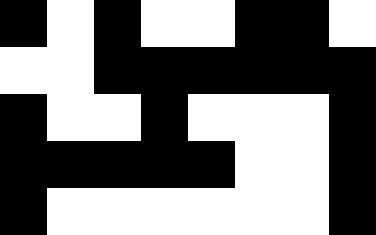[["black", "white", "black", "white", "white", "black", "black", "white"], ["white", "white", "black", "black", "black", "black", "black", "black"], ["black", "white", "white", "black", "white", "white", "white", "black"], ["black", "black", "black", "black", "black", "white", "white", "black"], ["black", "white", "white", "white", "white", "white", "white", "black"]]